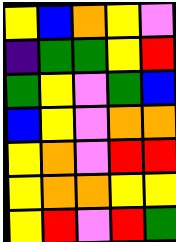[["yellow", "blue", "orange", "yellow", "violet"], ["indigo", "green", "green", "yellow", "red"], ["green", "yellow", "violet", "green", "blue"], ["blue", "yellow", "violet", "orange", "orange"], ["yellow", "orange", "violet", "red", "red"], ["yellow", "orange", "orange", "yellow", "yellow"], ["yellow", "red", "violet", "red", "green"]]